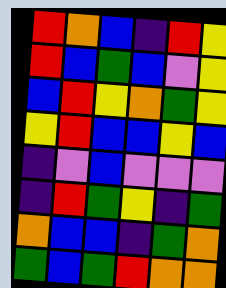[["red", "orange", "blue", "indigo", "red", "yellow"], ["red", "blue", "green", "blue", "violet", "yellow"], ["blue", "red", "yellow", "orange", "green", "yellow"], ["yellow", "red", "blue", "blue", "yellow", "blue"], ["indigo", "violet", "blue", "violet", "violet", "violet"], ["indigo", "red", "green", "yellow", "indigo", "green"], ["orange", "blue", "blue", "indigo", "green", "orange"], ["green", "blue", "green", "red", "orange", "orange"]]